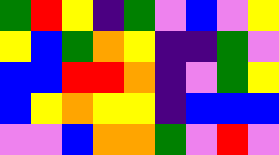[["green", "red", "yellow", "indigo", "green", "violet", "blue", "violet", "yellow"], ["yellow", "blue", "green", "orange", "yellow", "indigo", "indigo", "green", "violet"], ["blue", "blue", "red", "red", "orange", "indigo", "violet", "green", "yellow"], ["blue", "yellow", "orange", "yellow", "yellow", "indigo", "blue", "blue", "blue"], ["violet", "violet", "blue", "orange", "orange", "green", "violet", "red", "violet"]]